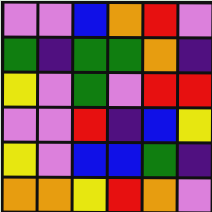[["violet", "violet", "blue", "orange", "red", "violet"], ["green", "indigo", "green", "green", "orange", "indigo"], ["yellow", "violet", "green", "violet", "red", "red"], ["violet", "violet", "red", "indigo", "blue", "yellow"], ["yellow", "violet", "blue", "blue", "green", "indigo"], ["orange", "orange", "yellow", "red", "orange", "violet"]]